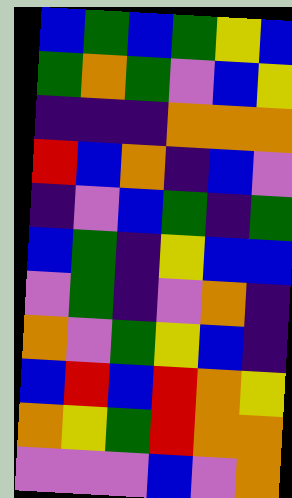[["blue", "green", "blue", "green", "yellow", "blue"], ["green", "orange", "green", "violet", "blue", "yellow"], ["indigo", "indigo", "indigo", "orange", "orange", "orange"], ["red", "blue", "orange", "indigo", "blue", "violet"], ["indigo", "violet", "blue", "green", "indigo", "green"], ["blue", "green", "indigo", "yellow", "blue", "blue"], ["violet", "green", "indigo", "violet", "orange", "indigo"], ["orange", "violet", "green", "yellow", "blue", "indigo"], ["blue", "red", "blue", "red", "orange", "yellow"], ["orange", "yellow", "green", "red", "orange", "orange"], ["violet", "violet", "violet", "blue", "violet", "orange"]]